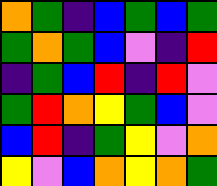[["orange", "green", "indigo", "blue", "green", "blue", "green"], ["green", "orange", "green", "blue", "violet", "indigo", "red"], ["indigo", "green", "blue", "red", "indigo", "red", "violet"], ["green", "red", "orange", "yellow", "green", "blue", "violet"], ["blue", "red", "indigo", "green", "yellow", "violet", "orange"], ["yellow", "violet", "blue", "orange", "yellow", "orange", "green"]]